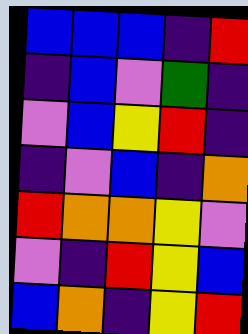[["blue", "blue", "blue", "indigo", "red"], ["indigo", "blue", "violet", "green", "indigo"], ["violet", "blue", "yellow", "red", "indigo"], ["indigo", "violet", "blue", "indigo", "orange"], ["red", "orange", "orange", "yellow", "violet"], ["violet", "indigo", "red", "yellow", "blue"], ["blue", "orange", "indigo", "yellow", "red"]]